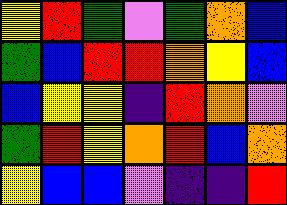[["yellow", "red", "green", "violet", "green", "orange", "blue"], ["green", "blue", "red", "red", "orange", "yellow", "blue"], ["blue", "yellow", "yellow", "indigo", "red", "orange", "violet"], ["green", "red", "yellow", "orange", "red", "blue", "orange"], ["yellow", "blue", "blue", "violet", "indigo", "indigo", "red"]]